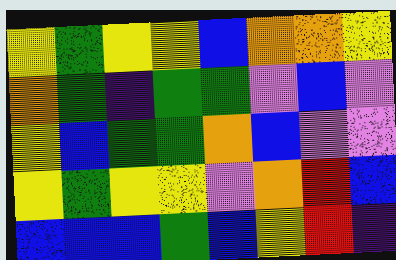[["yellow", "green", "yellow", "yellow", "blue", "orange", "orange", "yellow"], ["orange", "green", "indigo", "green", "green", "violet", "blue", "violet"], ["yellow", "blue", "green", "green", "orange", "blue", "violet", "violet"], ["yellow", "green", "yellow", "yellow", "violet", "orange", "red", "blue"], ["blue", "blue", "blue", "green", "blue", "yellow", "red", "indigo"]]